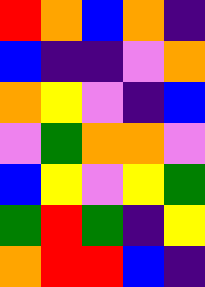[["red", "orange", "blue", "orange", "indigo"], ["blue", "indigo", "indigo", "violet", "orange"], ["orange", "yellow", "violet", "indigo", "blue"], ["violet", "green", "orange", "orange", "violet"], ["blue", "yellow", "violet", "yellow", "green"], ["green", "red", "green", "indigo", "yellow"], ["orange", "red", "red", "blue", "indigo"]]